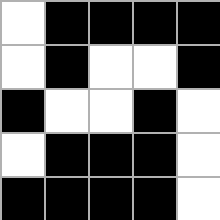[["white", "black", "black", "black", "black"], ["white", "black", "white", "white", "black"], ["black", "white", "white", "black", "white"], ["white", "black", "black", "black", "white"], ["black", "black", "black", "black", "white"]]